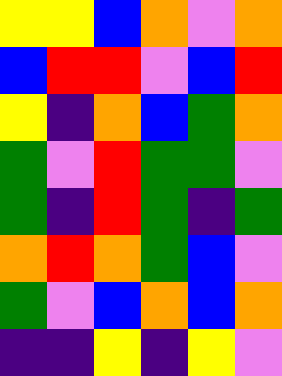[["yellow", "yellow", "blue", "orange", "violet", "orange"], ["blue", "red", "red", "violet", "blue", "red"], ["yellow", "indigo", "orange", "blue", "green", "orange"], ["green", "violet", "red", "green", "green", "violet"], ["green", "indigo", "red", "green", "indigo", "green"], ["orange", "red", "orange", "green", "blue", "violet"], ["green", "violet", "blue", "orange", "blue", "orange"], ["indigo", "indigo", "yellow", "indigo", "yellow", "violet"]]